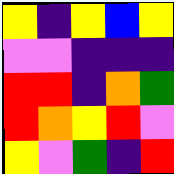[["yellow", "indigo", "yellow", "blue", "yellow"], ["violet", "violet", "indigo", "indigo", "indigo"], ["red", "red", "indigo", "orange", "green"], ["red", "orange", "yellow", "red", "violet"], ["yellow", "violet", "green", "indigo", "red"]]